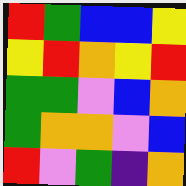[["red", "green", "blue", "blue", "yellow"], ["yellow", "red", "orange", "yellow", "red"], ["green", "green", "violet", "blue", "orange"], ["green", "orange", "orange", "violet", "blue"], ["red", "violet", "green", "indigo", "orange"]]